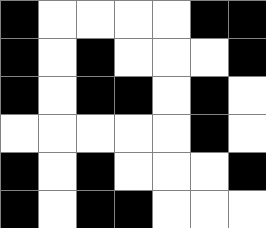[["black", "white", "white", "white", "white", "black", "black"], ["black", "white", "black", "white", "white", "white", "black"], ["black", "white", "black", "black", "white", "black", "white"], ["white", "white", "white", "white", "white", "black", "white"], ["black", "white", "black", "white", "white", "white", "black"], ["black", "white", "black", "black", "white", "white", "white"]]